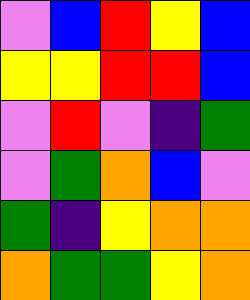[["violet", "blue", "red", "yellow", "blue"], ["yellow", "yellow", "red", "red", "blue"], ["violet", "red", "violet", "indigo", "green"], ["violet", "green", "orange", "blue", "violet"], ["green", "indigo", "yellow", "orange", "orange"], ["orange", "green", "green", "yellow", "orange"]]